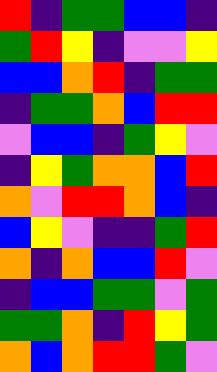[["red", "indigo", "green", "green", "blue", "blue", "indigo"], ["green", "red", "yellow", "indigo", "violet", "violet", "yellow"], ["blue", "blue", "orange", "red", "indigo", "green", "green"], ["indigo", "green", "green", "orange", "blue", "red", "red"], ["violet", "blue", "blue", "indigo", "green", "yellow", "violet"], ["indigo", "yellow", "green", "orange", "orange", "blue", "red"], ["orange", "violet", "red", "red", "orange", "blue", "indigo"], ["blue", "yellow", "violet", "indigo", "indigo", "green", "red"], ["orange", "indigo", "orange", "blue", "blue", "red", "violet"], ["indigo", "blue", "blue", "green", "green", "violet", "green"], ["green", "green", "orange", "indigo", "red", "yellow", "green"], ["orange", "blue", "orange", "red", "red", "green", "violet"]]